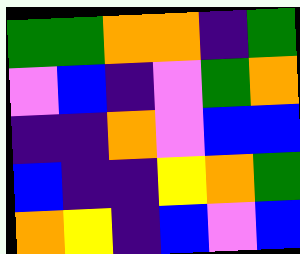[["green", "green", "orange", "orange", "indigo", "green"], ["violet", "blue", "indigo", "violet", "green", "orange"], ["indigo", "indigo", "orange", "violet", "blue", "blue"], ["blue", "indigo", "indigo", "yellow", "orange", "green"], ["orange", "yellow", "indigo", "blue", "violet", "blue"]]